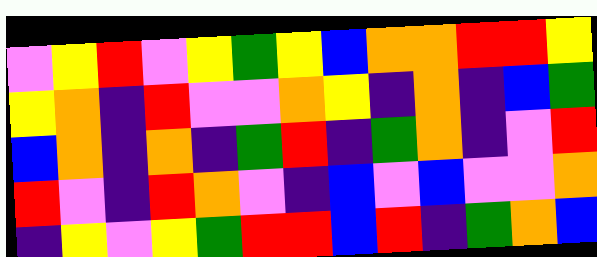[["violet", "yellow", "red", "violet", "yellow", "green", "yellow", "blue", "orange", "orange", "red", "red", "yellow"], ["yellow", "orange", "indigo", "red", "violet", "violet", "orange", "yellow", "indigo", "orange", "indigo", "blue", "green"], ["blue", "orange", "indigo", "orange", "indigo", "green", "red", "indigo", "green", "orange", "indigo", "violet", "red"], ["red", "violet", "indigo", "red", "orange", "violet", "indigo", "blue", "violet", "blue", "violet", "violet", "orange"], ["indigo", "yellow", "violet", "yellow", "green", "red", "red", "blue", "red", "indigo", "green", "orange", "blue"]]